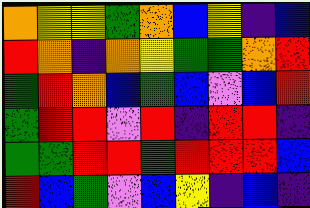[["orange", "yellow", "yellow", "green", "orange", "blue", "yellow", "indigo", "blue"], ["red", "orange", "indigo", "orange", "yellow", "green", "green", "orange", "red"], ["green", "red", "orange", "blue", "green", "blue", "violet", "blue", "red"], ["green", "red", "red", "violet", "red", "indigo", "red", "red", "indigo"], ["green", "green", "red", "red", "green", "red", "red", "red", "blue"], ["red", "blue", "green", "violet", "blue", "yellow", "indigo", "blue", "indigo"]]